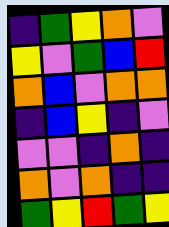[["indigo", "green", "yellow", "orange", "violet"], ["yellow", "violet", "green", "blue", "red"], ["orange", "blue", "violet", "orange", "orange"], ["indigo", "blue", "yellow", "indigo", "violet"], ["violet", "violet", "indigo", "orange", "indigo"], ["orange", "violet", "orange", "indigo", "indigo"], ["green", "yellow", "red", "green", "yellow"]]